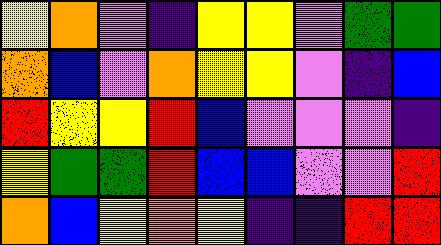[["yellow", "orange", "violet", "indigo", "yellow", "yellow", "violet", "green", "green"], ["orange", "blue", "violet", "orange", "yellow", "yellow", "violet", "indigo", "blue"], ["red", "yellow", "yellow", "red", "blue", "violet", "violet", "violet", "indigo"], ["yellow", "green", "green", "red", "blue", "blue", "violet", "violet", "red"], ["orange", "blue", "yellow", "orange", "yellow", "indigo", "indigo", "red", "red"]]